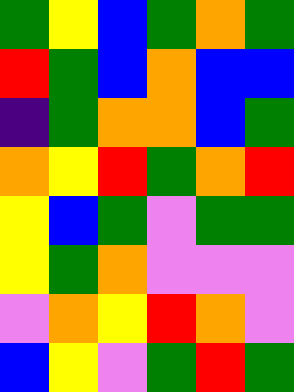[["green", "yellow", "blue", "green", "orange", "green"], ["red", "green", "blue", "orange", "blue", "blue"], ["indigo", "green", "orange", "orange", "blue", "green"], ["orange", "yellow", "red", "green", "orange", "red"], ["yellow", "blue", "green", "violet", "green", "green"], ["yellow", "green", "orange", "violet", "violet", "violet"], ["violet", "orange", "yellow", "red", "orange", "violet"], ["blue", "yellow", "violet", "green", "red", "green"]]